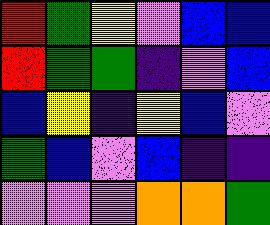[["red", "green", "yellow", "violet", "blue", "blue"], ["red", "green", "green", "indigo", "violet", "blue"], ["blue", "yellow", "indigo", "yellow", "blue", "violet"], ["green", "blue", "violet", "blue", "indigo", "indigo"], ["violet", "violet", "violet", "orange", "orange", "green"]]